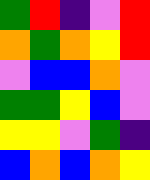[["green", "red", "indigo", "violet", "red"], ["orange", "green", "orange", "yellow", "red"], ["violet", "blue", "blue", "orange", "violet"], ["green", "green", "yellow", "blue", "violet"], ["yellow", "yellow", "violet", "green", "indigo"], ["blue", "orange", "blue", "orange", "yellow"]]